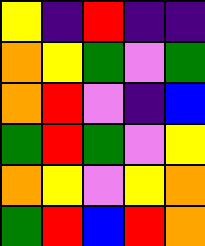[["yellow", "indigo", "red", "indigo", "indigo"], ["orange", "yellow", "green", "violet", "green"], ["orange", "red", "violet", "indigo", "blue"], ["green", "red", "green", "violet", "yellow"], ["orange", "yellow", "violet", "yellow", "orange"], ["green", "red", "blue", "red", "orange"]]